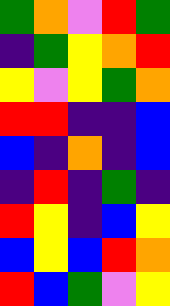[["green", "orange", "violet", "red", "green"], ["indigo", "green", "yellow", "orange", "red"], ["yellow", "violet", "yellow", "green", "orange"], ["red", "red", "indigo", "indigo", "blue"], ["blue", "indigo", "orange", "indigo", "blue"], ["indigo", "red", "indigo", "green", "indigo"], ["red", "yellow", "indigo", "blue", "yellow"], ["blue", "yellow", "blue", "red", "orange"], ["red", "blue", "green", "violet", "yellow"]]